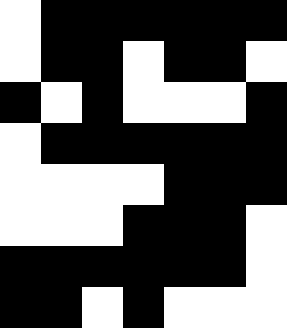[["white", "black", "black", "black", "black", "black", "black"], ["white", "black", "black", "white", "black", "black", "white"], ["black", "white", "black", "white", "white", "white", "black"], ["white", "black", "black", "black", "black", "black", "black"], ["white", "white", "white", "white", "black", "black", "black"], ["white", "white", "white", "black", "black", "black", "white"], ["black", "black", "black", "black", "black", "black", "white"], ["black", "black", "white", "black", "white", "white", "white"]]